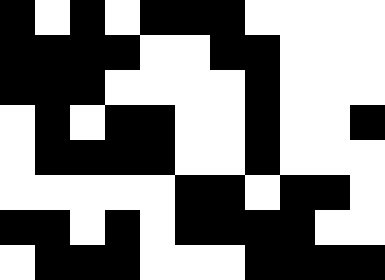[["black", "white", "black", "white", "black", "black", "black", "white", "white", "white", "white"], ["black", "black", "black", "black", "white", "white", "black", "black", "white", "white", "white"], ["black", "black", "black", "white", "white", "white", "white", "black", "white", "white", "white"], ["white", "black", "white", "black", "black", "white", "white", "black", "white", "white", "black"], ["white", "black", "black", "black", "black", "white", "white", "black", "white", "white", "white"], ["white", "white", "white", "white", "white", "black", "black", "white", "black", "black", "white"], ["black", "black", "white", "black", "white", "black", "black", "black", "black", "white", "white"], ["white", "black", "black", "black", "white", "white", "white", "black", "black", "black", "black"]]